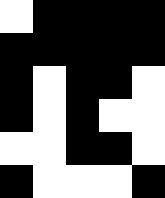[["white", "black", "black", "black", "black"], ["black", "black", "black", "black", "black"], ["black", "white", "black", "black", "white"], ["black", "white", "black", "white", "white"], ["white", "white", "black", "black", "white"], ["black", "white", "white", "white", "black"]]